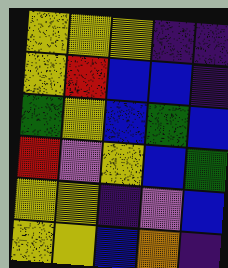[["yellow", "yellow", "yellow", "indigo", "indigo"], ["yellow", "red", "blue", "blue", "indigo"], ["green", "yellow", "blue", "green", "blue"], ["red", "violet", "yellow", "blue", "green"], ["yellow", "yellow", "indigo", "violet", "blue"], ["yellow", "yellow", "blue", "orange", "indigo"]]